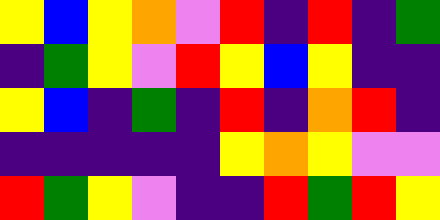[["yellow", "blue", "yellow", "orange", "violet", "red", "indigo", "red", "indigo", "green"], ["indigo", "green", "yellow", "violet", "red", "yellow", "blue", "yellow", "indigo", "indigo"], ["yellow", "blue", "indigo", "green", "indigo", "red", "indigo", "orange", "red", "indigo"], ["indigo", "indigo", "indigo", "indigo", "indigo", "yellow", "orange", "yellow", "violet", "violet"], ["red", "green", "yellow", "violet", "indigo", "indigo", "red", "green", "red", "yellow"]]